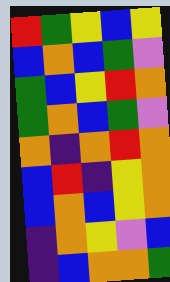[["red", "green", "yellow", "blue", "yellow"], ["blue", "orange", "blue", "green", "violet"], ["green", "blue", "yellow", "red", "orange"], ["green", "orange", "blue", "green", "violet"], ["orange", "indigo", "orange", "red", "orange"], ["blue", "red", "indigo", "yellow", "orange"], ["blue", "orange", "blue", "yellow", "orange"], ["indigo", "orange", "yellow", "violet", "blue"], ["indigo", "blue", "orange", "orange", "green"]]